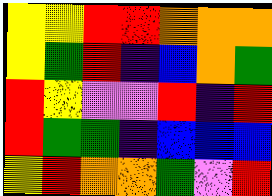[["yellow", "yellow", "red", "red", "orange", "orange", "orange"], ["yellow", "green", "red", "indigo", "blue", "orange", "green"], ["red", "yellow", "violet", "violet", "red", "indigo", "red"], ["red", "green", "green", "indigo", "blue", "blue", "blue"], ["yellow", "red", "orange", "orange", "green", "violet", "red"]]